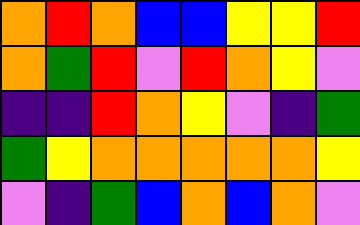[["orange", "red", "orange", "blue", "blue", "yellow", "yellow", "red"], ["orange", "green", "red", "violet", "red", "orange", "yellow", "violet"], ["indigo", "indigo", "red", "orange", "yellow", "violet", "indigo", "green"], ["green", "yellow", "orange", "orange", "orange", "orange", "orange", "yellow"], ["violet", "indigo", "green", "blue", "orange", "blue", "orange", "violet"]]